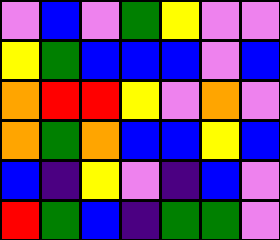[["violet", "blue", "violet", "green", "yellow", "violet", "violet"], ["yellow", "green", "blue", "blue", "blue", "violet", "blue"], ["orange", "red", "red", "yellow", "violet", "orange", "violet"], ["orange", "green", "orange", "blue", "blue", "yellow", "blue"], ["blue", "indigo", "yellow", "violet", "indigo", "blue", "violet"], ["red", "green", "blue", "indigo", "green", "green", "violet"]]